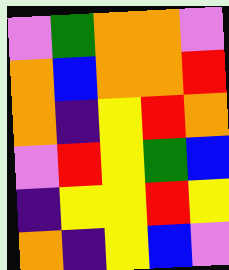[["violet", "green", "orange", "orange", "violet"], ["orange", "blue", "orange", "orange", "red"], ["orange", "indigo", "yellow", "red", "orange"], ["violet", "red", "yellow", "green", "blue"], ["indigo", "yellow", "yellow", "red", "yellow"], ["orange", "indigo", "yellow", "blue", "violet"]]